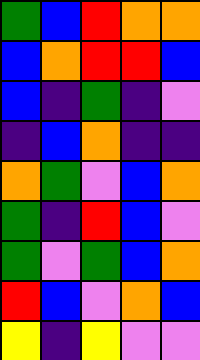[["green", "blue", "red", "orange", "orange"], ["blue", "orange", "red", "red", "blue"], ["blue", "indigo", "green", "indigo", "violet"], ["indigo", "blue", "orange", "indigo", "indigo"], ["orange", "green", "violet", "blue", "orange"], ["green", "indigo", "red", "blue", "violet"], ["green", "violet", "green", "blue", "orange"], ["red", "blue", "violet", "orange", "blue"], ["yellow", "indigo", "yellow", "violet", "violet"]]